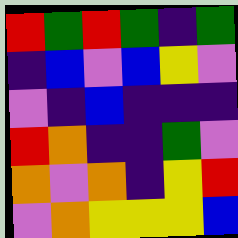[["red", "green", "red", "green", "indigo", "green"], ["indigo", "blue", "violet", "blue", "yellow", "violet"], ["violet", "indigo", "blue", "indigo", "indigo", "indigo"], ["red", "orange", "indigo", "indigo", "green", "violet"], ["orange", "violet", "orange", "indigo", "yellow", "red"], ["violet", "orange", "yellow", "yellow", "yellow", "blue"]]